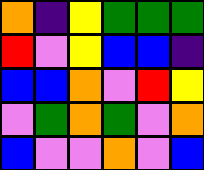[["orange", "indigo", "yellow", "green", "green", "green"], ["red", "violet", "yellow", "blue", "blue", "indigo"], ["blue", "blue", "orange", "violet", "red", "yellow"], ["violet", "green", "orange", "green", "violet", "orange"], ["blue", "violet", "violet", "orange", "violet", "blue"]]